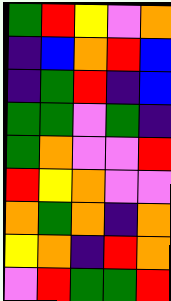[["green", "red", "yellow", "violet", "orange"], ["indigo", "blue", "orange", "red", "blue"], ["indigo", "green", "red", "indigo", "blue"], ["green", "green", "violet", "green", "indigo"], ["green", "orange", "violet", "violet", "red"], ["red", "yellow", "orange", "violet", "violet"], ["orange", "green", "orange", "indigo", "orange"], ["yellow", "orange", "indigo", "red", "orange"], ["violet", "red", "green", "green", "red"]]